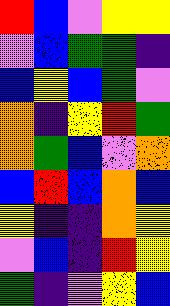[["red", "blue", "violet", "yellow", "yellow"], ["violet", "blue", "green", "green", "indigo"], ["blue", "yellow", "blue", "green", "violet"], ["orange", "indigo", "yellow", "red", "green"], ["orange", "green", "blue", "violet", "orange"], ["blue", "red", "blue", "orange", "blue"], ["yellow", "indigo", "indigo", "orange", "yellow"], ["violet", "blue", "indigo", "red", "yellow"], ["green", "indigo", "violet", "yellow", "blue"]]